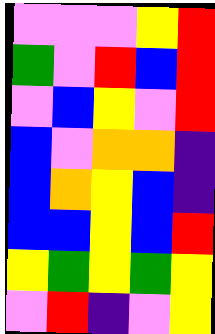[["violet", "violet", "violet", "yellow", "red"], ["green", "violet", "red", "blue", "red"], ["violet", "blue", "yellow", "violet", "red"], ["blue", "violet", "orange", "orange", "indigo"], ["blue", "orange", "yellow", "blue", "indigo"], ["blue", "blue", "yellow", "blue", "red"], ["yellow", "green", "yellow", "green", "yellow"], ["violet", "red", "indigo", "violet", "yellow"]]